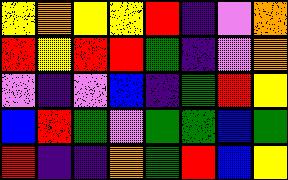[["yellow", "orange", "yellow", "yellow", "red", "indigo", "violet", "orange"], ["red", "yellow", "red", "red", "green", "indigo", "violet", "orange"], ["violet", "indigo", "violet", "blue", "indigo", "green", "red", "yellow"], ["blue", "red", "green", "violet", "green", "green", "blue", "green"], ["red", "indigo", "indigo", "orange", "green", "red", "blue", "yellow"]]